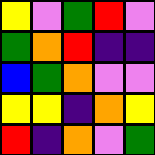[["yellow", "violet", "green", "red", "violet"], ["green", "orange", "red", "indigo", "indigo"], ["blue", "green", "orange", "violet", "violet"], ["yellow", "yellow", "indigo", "orange", "yellow"], ["red", "indigo", "orange", "violet", "green"]]